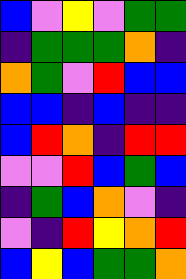[["blue", "violet", "yellow", "violet", "green", "green"], ["indigo", "green", "green", "green", "orange", "indigo"], ["orange", "green", "violet", "red", "blue", "blue"], ["blue", "blue", "indigo", "blue", "indigo", "indigo"], ["blue", "red", "orange", "indigo", "red", "red"], ["violet", "violet", "red", "blue", "green", "blue"], ["indigo", "green", "blue", "orange", "violet", "indigo"], ["violet", "indigo", "red", "yellow", "orange", "red"], ["blue", "yellow", "blue", "green", "green", "orange"]]